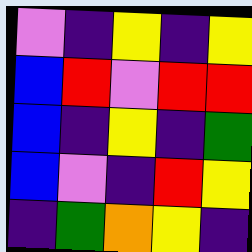[["violet", "indigo", "yellow", "indigo", "yellow"], ["blue", "red", "violet", "red", "red"], ["blue", "indigo", "yellow", "indigo", "green"], ["blue", "violet", "indigo", "red", "yellow"], ["indigo", "green", "orange", "yellow", "indigo"]]